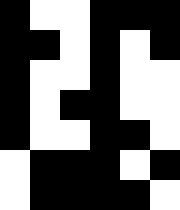[["black", "white", "white", "black", "black", "black"], ["black", "black", "white", "black", "white", "black"], ["black", "white", "white", "black", "white", "white"], ["black", "white", "black", "black", "white", "white"], ["black", "white", "white", "black", "black", "white"], ["white", "black", "black", "black", "white", "black"], ["white", "black", "black", "black", "black", "white"]]